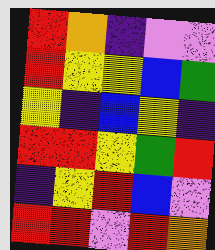[["red", "orange", "indigo", "violet", "violet"], ["red", "yellow", "yellow", "blue", "green"], ["yellow", "indigo", "blue", "yellow", "indigo"], ["red", "red", "yellow", "green", "red"], ["indigo", "yellow", "red", "blue", "violet"], ["red", "red", "violet", "red", "orange"]]